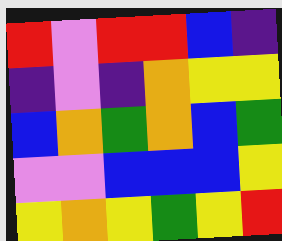[["red", "violet", "red", "red", "blue", "indigo"], ["indigo", "violet", "indigo", "orange", "yellow", "yellow"], ["blue", "orange", "green", "orange", "blue", "green"], ["violet", "violet", "blue", "blue", "blue", "yellow"], ["yellow", "orange", "yellow", "green", "yellow", "red"]]